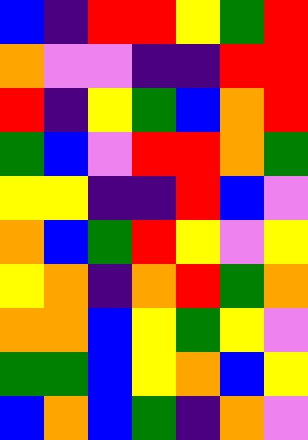[["blue", "indigo", "red", "red", "yellow", "green", "red"], ["orange", "violet", "violet", "indigo", "indigo", "red", "red"], ["red", "indigo", "yellow", "green", "blue", "orange", "red"], ["green", "blue", "violet", "red", "red", "orange", "green"], ["yellow", "yellow", "indigo", "indigo", "red", "blue", "violet"], ["orange", "blue", "green", "red", "yellow", "violet", "yellow"], ["yellow", "orange", "indigo", "orange", "red", "green", "orange"], ["orange", "orange", "blue", "yellow", "green", "yellow", "violet"], ["green", "green", "blue", "yellow", "orange", "blue", "yellow"], ["blue", "orange", "blue", "green", "indigo", "orange", "violet"]]